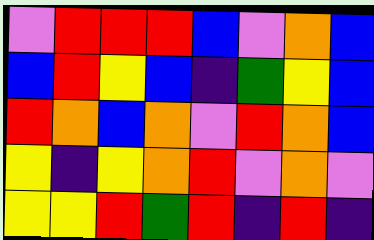[["violet", "red", "red", "red", "blue", "violet", "orange", "blue"], ["blue", "red", "yellow", "blue", "indigo", "green", "yellow", "blue"], ["red", "orange", "blue", "orange", "violet", "red", "orange", "blue"], ["yellow", "indigo", "yellow", "orange", "red", "violet", "orange", "violet"], ["yellow", "yellow", "red", "green", "red", "indigo", "red", "indigo"]]